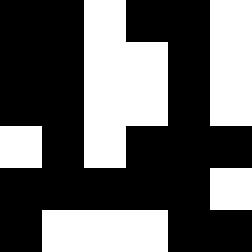[["black", "black", "white", "black", "black", "white"], ["black", "black", "white", "white", "black", "white"], ["black", "black", "white", "white", "black", "white"], ["white", "black", "white", "black", "black", "black"], ["black", "black", "black", "black", "black", "white"], ["black", "white", "white", "white", "black", "black"]]